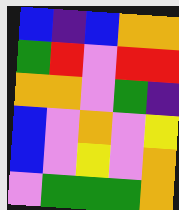[["blue", "indigo", "blue", "orange", "orange"], ["green", "red", "violet", "red", "red"], ["orange", "orange", "violet", "green", "indigo"], ["blue", "violet", "orange", "violet", "yellow"], ["blue", "violet", "yellow", "violet", "orange"], ["violet", "green", "green", "green", "orange"]]